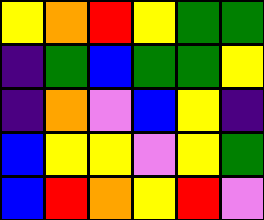[["yellow", "orange", "red", "yellow", "green", "green"], ["indigo", "green", "blue", "green", "green", "yellow"], ["indigo", "orange", "violet", "blue", "yellow", "indigo"], ["blue", "yellow", "yellow", "violet", "yellow", "green"], ["blue", "red", "orange", "yellow", "red", "violet"]]